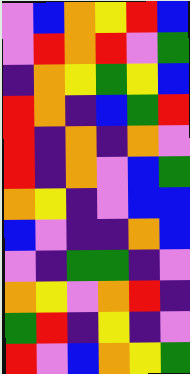[["violet", "blue", "orange", "yellow", "red", "blue"], ["violet", "red", "orange", "red", "violet", "green"], ["indigo", "orange", "yellow", "green", "yellow", "blue"], ["red", "orange", "indigo", "blue", "green", "red"], ["red", "indigo", "orange", "indigo", "orange", "violet"], ["red", "indigo", "orange", "violet", "blue", "green"], ["orange", "yellow", "indigo", "violet", "blue", "blue"], ["blue", "violet", "indigo", "indigo", "orange", "blue"], ["violet", "indigo", "green", "green", "indigo", "violet"], ["orange", "yellow", "violet", "orange", "red", "indigo"], ["green", "red", "indigo", "yellow", "indigo", "violet"], ["red", "violet", "blue", "orange", "yellow", "green"]]